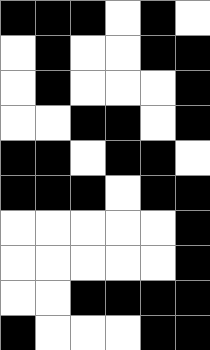[["black", "black", "black", "white", "black", "white"], ["white", "black", "white", "white", "black", "black"], ["white", "black", "white", "white", "white", "black"], ["white", "white", "black", "black", "white", "black"], ["black", "black", "white", "black", "black", "white"], ["black", "black", "black", "white", "black", "black"], ["white", "white", "white", "white", "white", "black"], ["white", "white", "white", "white", "white", "black"], ["white", "white", "black", "black", "black", "black"], ["black", "white", "white", "white", "black", "black"]]